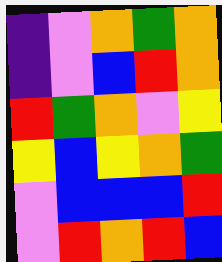[["indigo", "violet", "orange", "green", "orange"], ["indigo", "violet", "blue", "red", "orange"], ["red", "green", "orange", "violet", "yellow"], ["yellow", "blue", "yellow", "orange", "green"], ["violet", "blue", "blue", "blue", "red"], ["violet", "red", "orange", "red", "blue"]]